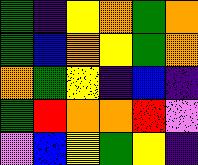[["green", "indigo", "yellow", "orange", "green", "orange"], ["green", "blue", "orange", "yellow", "green", "orange"], ["orange", "green", "yellow", "indigo", "blue", "indigo"], ["green", "red", "orange", "orange", "red", "violet"], ["violet", "blue", "yellow", "green", "yellow", "indigo"]]